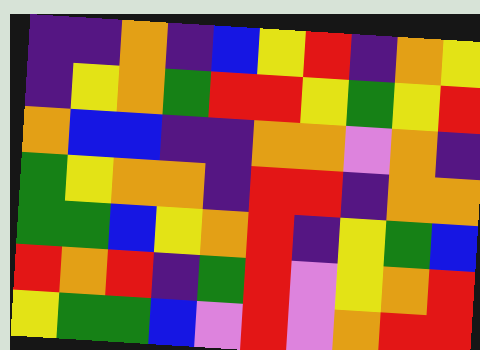[["indigo", "indigo", "orange", "indigo", "blue", "yellow", "red", "indigo", "orange", "yellow"], ["indigo", "yellow", "orange", "green", "red", "red", "yellow", "green", "yellow", "red"], ["orange", "blue", "blue", "indigo", "indigo", "orange", "orange", "violet", "orange", "indigo"], ["green", "yellow", "orange", "orange", "indigo", "red", "red", "indigo", "orange", "orange"], ["green", "green", "blue", "yellow", "orange", "red", "indigo", "yellow", "green", "blue"], ["red", "orange", "red", "indigo", "green", "red", "violet", "yellow", "orange", "red"], ["yellow", "green", "green", "blue", "violet", "red", "violet", "orange", "red", "red"]]